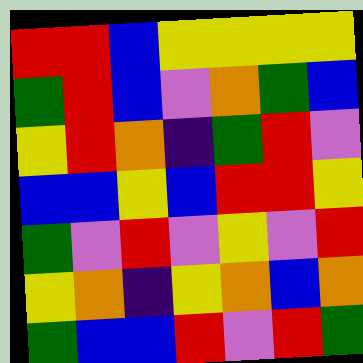[["red", "red", "blue", "yellow", "yellow", "yellow", "yellow"], ["green", "red", "blue", "violet", "orange", "green", "blue"], ["yellow", "red", "orange", "indigo", "green", "red", "violet"], ["blue", "blue", "yellow", "blue", "red", "red", "yellow"], ["green", "violet", "red", "violet", "yellow", "violet", "red"], ["yellow", "orange", "indigo", "yellow", "orange", "blue", "orange"], ["green", "blue", "blue", "red", "violet", "red", "green"]]